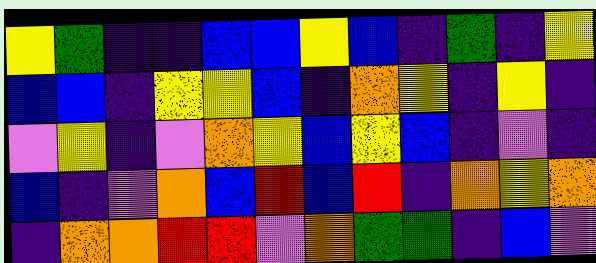[["yellow", "green", "indigo", "indigo", "blue", "blue", "yellow", "blue", "indigo", "green", "indigo", "yellow"], ["blue", "blue", "indigo", "yellow", "yellow", "blue", "indigo", "orange", "yellow", "indigo", "yellow", "indigo"], ["violet", "yellow", "indigo", "violet", "orange", "yellow", "blue", "yellow", "blue", "indigo", "violet", "indigo"], ["blue", "indigo", "violet", "orange", "blue", "red", "blue", "red", "indigo", "orange", "yellow", "orange"], ["indigo", "orange", "orange", "red", "red", "violet", "orange", "green", "green", "indigo", "blue", "violet"]]